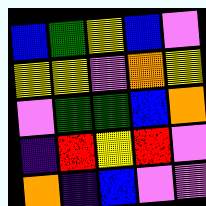[["blue", "green", "yellow", "blue", "violet"], ["yellow", "yellow", "violet", "orange", "yellow"], ["violet", "green", "green", "blue", "orange"], ["indigo", "red", "yellow", "red", "violet"], ["orange", "indigo", "blue", "violet", "violet"]]